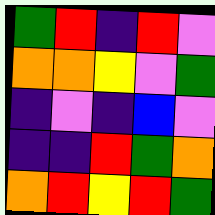[["green", "red", "indigo", "red", "violet"], ["orange", "orange", "yellow", "violet", "green"], ["indigo", "violet", "indigo", "blue", "violet"], ["indigo", "indigo", "red", "green", "orange"], ["orange", "red", "yellow", "red", "green"]]